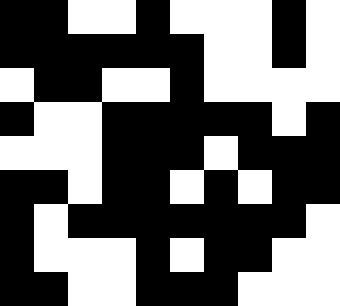[["black", "black", "white", "white", "black", "white", "white", "white", "black", "white"], ["black", "black", "black", "black", "black", "black", "white", "white", "black", "white"], ["white", "black", "black", "white", "white", "black", "white", "white", "white", "white"], ["black", "white", "white", "black", "black", "black", "black", "black", "white", "black"], ["white", "white", "white", "black", "black", "black", "white", "black", "black", "black"], ["black", "black", "white", "black", "black", "white", "black", "white", "black", "black"], ["black", "white", "black", "black", "black", "black", "black", "black", "black", "white"], ["black", "white", "white", "white", "black", "white", "black", "black", "white", "white"], ["black", "black", "white", "white", "black", "black", "black", "white", "white", "white"]]